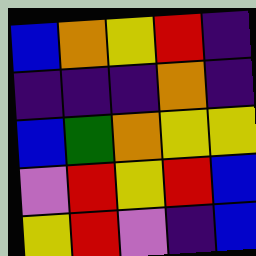[["blue", "orange", "yellow", "red", "indigo"], ["indigo", "indigo", "indigo", "orange", "indigo"], ["blue", "green", "orange", "yellow", "yellow"], ["violet", "red", "yellow", "red", "blue"], ["yellow", "red", "violet", "indigo", "blue"]]